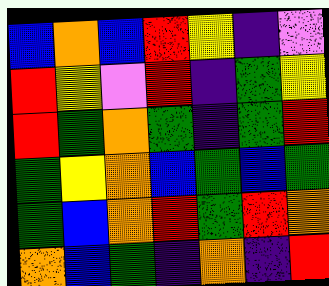[["blue", "orange", "blue", "red", "yellow", "indigo", "violet"], ["red", "yellow", "violet", "red", "indigo", "green", "yellow"], ["red", "green", "orange", "green", "indigo", "green", "red"], ["green", "yellow", "orange", "blue", "green", "blue", "green"], ["green", "blue", "orange", "red", "green", "red", "orange"], ["orange", "blue", "green", "indigo", "orange", "indigo", "red"]]